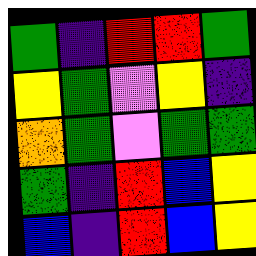[["green", "indigo", "red", "red", "green"], ["yellow", "green", "violet", "yellow", "indigo"], ["orange", "green", "violet", "green", "green"], ["green", "indigo", "red", "blue", "yellow"], ["blue", "indigo", "red", "blue", "yellow"]]